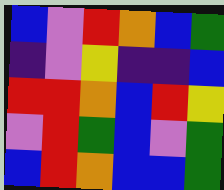[["blue", "violet", "red", "orange", "blue", "green"], ["indigo", "violet", "yellow", "indigo", "indigo", "blue"], ["red", "red", "orange", "blue", "red", "yellow"], ["violet", "red", "green", "blue", "violet", "green"], ["blue", "red", "orange", "blue", "blue", "green"]]